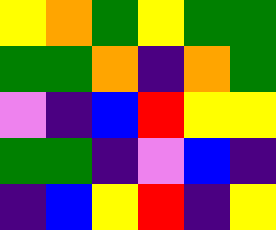[["yellow", "orange", "green", "yellow", "green", "green"], ["green", "green", "orange", "indigo", "orange", "green"], ["violet", "indigo", "blue", "red", "yellow", "yellow"], ["green", "green", "indigo", "violet", "blue", "indigo"], ["indigo", "blue", "yellow", "red", "indigo", "yellow"]]